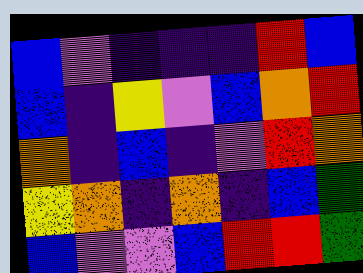[["blue", "violet", "indigo", "indigo", "indigo", "red", "blue"], ["blue", "indigo", "yellow", "violet", "blue", "orange", "red"], ["orange", "indigo", "blue", "indigo", "violet", "red", "orange"], ["yellow", "orange", "indigo", "orange", "indigo", "blue", "green"], ["blue", "violet", "violet", "blue", "red", "red", "green"]]